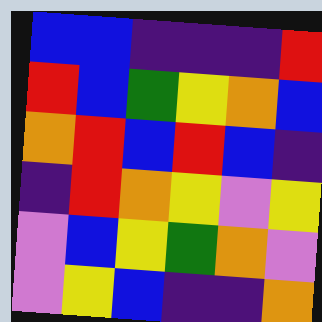[["blue", "blue", "indigo", "indigo", "indigo", "red"], ["red", "blue", "green", "yellow", "orange", "blue"], ["orange", "red", "blue", "red", "blue", "indigo"], ["indigo", "red", "orange", "yellow", "violet", "yellow"], ["violet", "blue", "yellow", "green", "orange", "violet"], ["violet", "yellow", "blue", "indigo", "indigo", "orange"]]